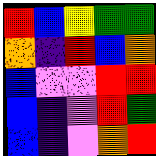[["red", "blue", "yellow", "green", "green"], ["orange", "indigo", "red", "blue", "orange"], ["blue", "violet", "violet", "red", "red"], ["blue", "indigo", "violet", "red", "green"], ["blue", "indigo", "violet", "orange", "red"]]